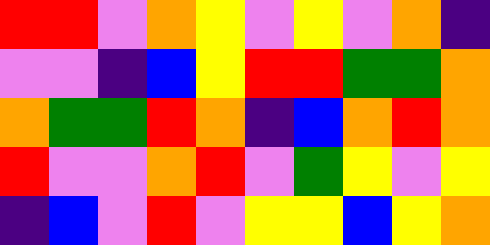[["red", "red", "violet", "orange", "yellow", "violet", "yellow", "violet", "orange", "indigo"], ["violet", "violet", "indigo", "blue", "yellow", "red", "red", "green", "green", "orange"], ["orange", "green", "green", "red", "orange", "indigo", "blue", "orange", "red", "orange"], ["red", "violet", "violet", "orange", "red", "violet", "green", "yellow", "violet", "yellow"], ["indigo", "blue", "violet", "red", "violet", "yellow", "yellow", "blue", "yellow", "orange"]]